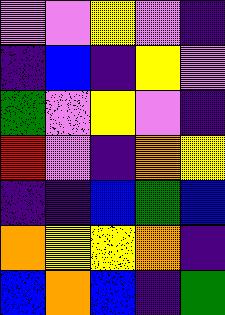[["violet", "violet", "yellow", "violet", "indigo"], ["indigo", "blue", "indigo", "yellow", "violet"], ["green", "violet", "yellow", "violet", "indigo"], ["red", "violet", "indigo", "orange", "yellow"], ["indigo", "indigo", "blue", "green", "blue"], ["orange", "yellow", "yellow", "orange", "indigo"], ["blue", "orange", "blue", "indigo", "green"]]